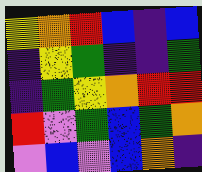[["yellow", "orange", "red", "blue", "indigo", "blue"], ["indigo", "yellow", "green", "indigo", "indigo", "green"], ["indigo", "green", "yellow", "orange", "red", "red"], ["red", "violet", "green", "blue", "green", "orange"], ["violet", "blue", "violet", "blue", "orange", "indigo"]]